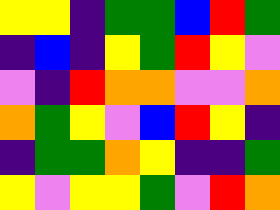[["yellow", "yellow", "indigo", "green", "green", "blue", "red", "green"], ["indigo", "blue", "indigo", "yellow", "green", "red", "yellow", "violet"], ["violet", "indigo", "red", "orange", "orange", "violet", "violet", "orange"], ["orange", "green", "yellow", "violet", "blue", "red", "yellow", "indigo"], ["indigo", "green", "green", "orange", "yellow", "indigo", "indigo", "green"], ["yellow", "violet", "yellow", "yellow", "green", "violet", "red", "orange"]]